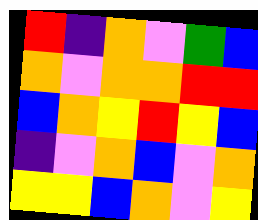[["red", "indigo", "orange", "violet", "green", "blue"], ["orange", "violet", "orange", "orange", "red", "red"], ["blue", "orange", "yellow", "red", "yellow", "blue"], ["indigo", "violet", "orange", "blue", "violet", "orange"], ["yellow", "yellow", "blue", "orange", "violet", "yellow"]]